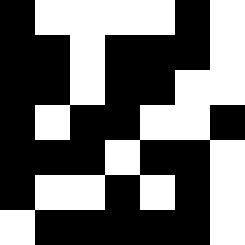[["black", "white", "white", "white", "white", "black", "white"], ["black", "black", "white", "black", "black", "black", "white"], ["black", "black", "white", "black", "black", "white", "white"], ["black", "white", "black", "black", "white", "white", "black"], ["black", "black", "black", "white", "black", "black", "white"], ["black", "white", "white", "black", "white", "black", "white"], ["white", "black", "black", "black", "black", "black", "white"]]